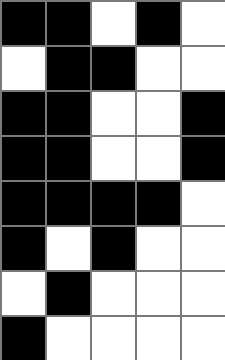[["black", "black", "white", "black", "white"], ["white", "black", "black", "white", "white"], ["black", "black", "white", "white", "black"], ["black", "black", "white", "white", "black"], ["black", "black", "black", "black", "white"], ["black", "white", "black", "white", "white"], ["white", "black", "white", "white", "white"], ["black", "white", "white", "white", "white"]]